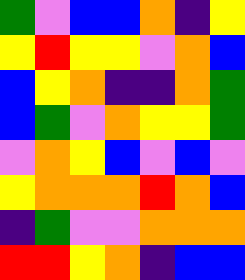[["green", "violet", "blue", "blue", "orange", "indigo", "yellow"], ["yellow", "red", "yellow", "yellow", "violet", "orange", "blue"], ["blue", "yellow", "orange", "indigo", "indigo", "orange", "green"], ["blue", "green", "violet", "orange", "yellow", "yellow", "green"], ["violet", "orange", "yellow", "blue", "violet", "blue", "violet"], ["yellow", "orange", "orange", "orange", "red", "orange", "blue"], ["indigo", "green", "violet", "violet", "orange", "orange", "orange"], ["red", "red", "yellow", "orange", "indigo", "blue", "blue"]]